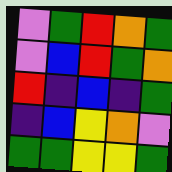[["violet", "green", "red", "orange", "green"], ["violet", "blue", "red", "green", "orange"], ["red", "indigo", "blue", "indigo", "green"], ["indigo", "blue", "yellow", "orange", "violet"], ["green", "green", "yellow", "yellow", "green"]]